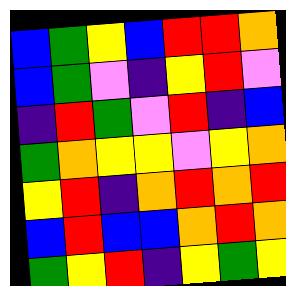[["blue", "green", "yellow", "blue", "red", "red", "orange"], ["blue", "green", "violet", "indigo", "yellow", "red", "violet"], ["indigo", "red", "green", "violet", "red", "indigo", "blue"], ["green", "orange", "yellow", "yellow", "violet", "yellow", "orange"], ["yellow", "red", "indigo", "orange", "red", "orange", "red"], ["blue", "red", "blue", "blue", "orange", "red", "orange"], ["green", "yellow", "red", "indigo", "yellow", "green", "yellow"]]